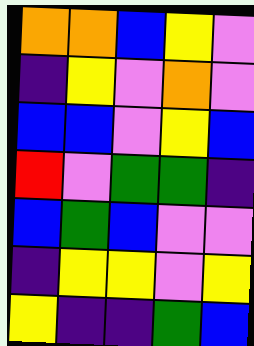[["orange", "orange", "blue", "yellow", "violet"], ["indigo", "yellow", "violet", "orange", "violet"], ["blue", "blue", "violet", "yellow", "blue"], ["red", "violet", "green", "green", "indigo"], ["blue", "green", "blue", "violet", "violet"], ["indigo", "yellow", "yellow", "violet", "yellow"], ["yellow", "indigo", "indigo", "green", "blue"]]